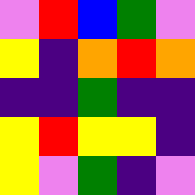[["violet", "red", "blue", "green", "violet"], ["yellow", "indigo", "orange", "red", "orange"], ["indigo", "indigo", "green", "indigo", "indigo"], ["yellow", "red", "yellow", "yellow", "indigo"], ["yellow", "violet", "green", "indigo", "violet"]]